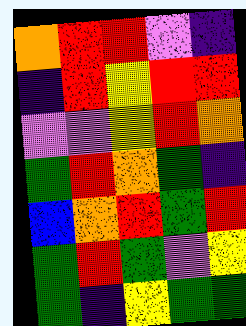[["orange", "red", "red", "violet", "indigo"], ["indigo", "red", "yellow", "red", "red"], ["violet", "violet", "yellow", "red", "orange"], ["green", "red", "orange", "green", "indigo"], ["blue", "orange", "red", "green", "red"], ["green", "red", "green", "violet", "yellow"], ["green", "indigo", "yellow", "green", "green"]]